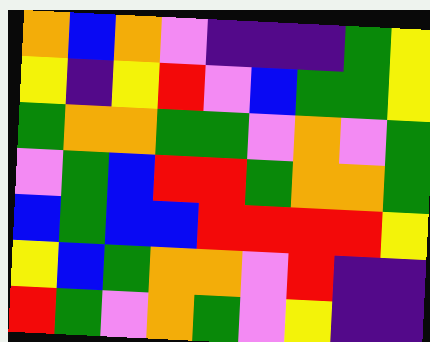[["orange", "blue", "orange", "violet", "indigo", "indigo", "indigo", "green", "yellow"], ["yellow", "indigo", "yellow", "red", "violet", "blue", "green", "green", "yellow"], ["green", "orange", "orange", "green", "green", "violet", "orange", "violet", "green"], ["violet", "green", "blue", "red", "red", "green", "orange", "orange", "green"], ["blue", "green", "blue", "blue", "red", "red", "red", "red", "yellow"], ["yellow", "blue", "green", "orange", "orange", "violet", "red", "indigo", "indigo"], ["red", "green", "violet", "orange", "green", "violet", "yellow", "indigo", "indigo"]]